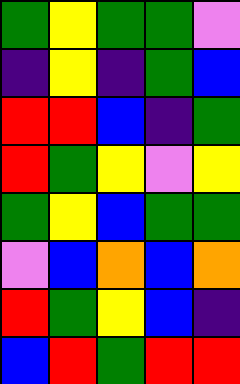[["green", "yellow", "green", "green", "violet"], ["indigo", "yellow", "indigo", "green", "blue"], ["red", "red", "blue", "indigo", "green"], ["red", "green", "yellow", "violet", "yellow"], ["green", "yellow", "blue", "green", "green"], ["violet", "blue", "orange", "blue", "orange"], ["red", "green", "yellow", "blue", "indigo"], ["blue", "red", "green", "red", "red"]]